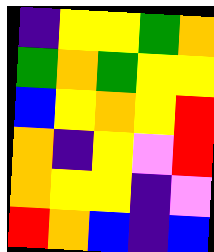[["indigo", "yellow", "yellow", "green", "orange"], ["green", "orange", "green", "yellow", "yellow"], ["blue", "yellow", "orange", "yellow", "red"], ["orange", "indigo", "yellow", "violet", "red"], ["orange", "yellow", "yellow", "indigo", "violet"], ["red", "orange", "blue", "indigo", "blue"]]